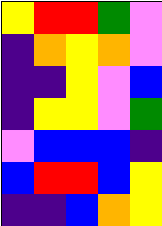[["yellow", "red", "red", "green", "violet"], ["indigo", "orange", "yellow", "orange", "violet"], ["indigo", "indigo", "yellow", "violet", "blue"], ["indigo", "yellow", "yellow", "violet", "green"], ["violet", "blue", "blue", "blue", "indigo"], ["blue", "red", "red", "blue", "yellow"], ["indigo", "indigo", "blue", "orange", "yellow"]]